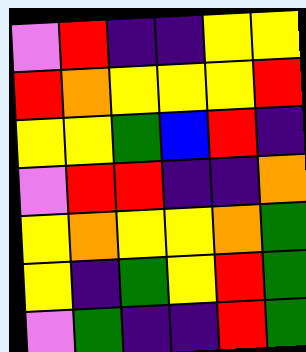[["violet", "red", "indigo", "indigo", "yellow", "yellow"], ["red", "orange", "yellow", "yellow", "yellow", "red"], ["yellow", "yellow", "green", "blue", "red", "indigo"], ["violet", "red", "red", "indigo", "indigo", "orange"], ["yellow", "orange", "yellow", "yellow", "orange", "green"], ["yellow", "indigo", "green", "yellow", "red", "green"], ["violet", "green", "indigo", "indigo", "red", "green"]]